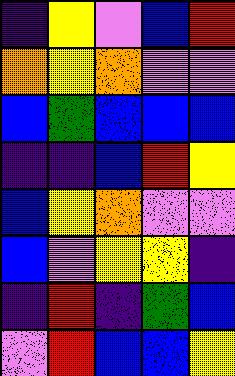[["indigo", "yellow", "violet", "blue", "red"], ["orange", "yellow", "orange", "violet", "violet"], ["blue", "green", "blue", "blue", "blue"], ["indigo", "indigo", "blue", "red", "yellow"], ["blue", "yellow", "orange", "violet", "violet"], ["blue", "violet", "yellow", "yellow", "indigo"], ["indigo", "red", "indigo", "green", "blue"], ["violet", "red", "blue", "blue", "yellow"]]